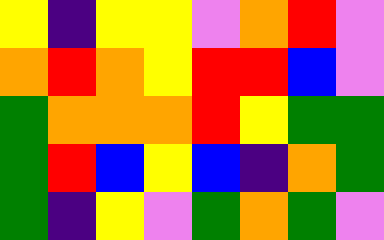[["yellow", "indigo", "yellow", "yellow", "violet", "orange", "red", "violet"], ["orange", "red", "orange", "yellow", "red", "red", "blue", "violet"], ["green", "orange", "orange", "orange", "red", "yellow", "green", "green"], ["green", "red", "blue", "yellow", "blue", "indigo", "orange", "green"], ["green", "indigo", "yellow", "violet", "green", "orange", "green", "violet"]]